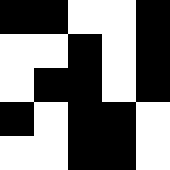[["black", "black", "white", "white", "black"], ["white", "white", "black", "white", "black"], ["white", "black", "black", "white", "black"], ["black", "white", "black", "black", "white"], ["white", "white", "black", "black", "white"]]